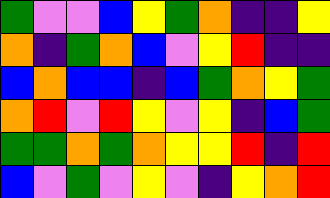[["green", "violet", "violet", "blue", "yellow", "green", "orange", "indigo", "indigo", "yellow"], ["orange", "indigo", "green", "orange", "blue", "violet", "yellow", "red", "indigo", "indigo"], ["blue", "orange", "blue", "blue", "indigo", "blue", "green", "orange", "yellow", "green"], ["orange", "red", "violet", "red", "yellow", "violet", "yellow", "indigo", "blue", "green"], ["green", "green", "orange", "green", "orange", "yellow", "yellow", "red", "indigo", "red"], ["blue", "violet", "green", "violet", "yellow", "violet", "indigo", "yellow", "orange", "red"]]